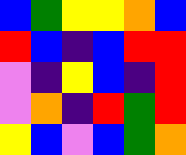[["blue", "green", "yellow", "yellow", "orange", "blue"], ["red", "blue", "indigo", "blue", "red", "red"], ["violet", "indigo", "yellow", "blue", "indigo", "red"], ["violet", "orange", "indigo", "red", "green", "red"], ["yellow", "blue", "violet", "blue", "green", "orange"]]